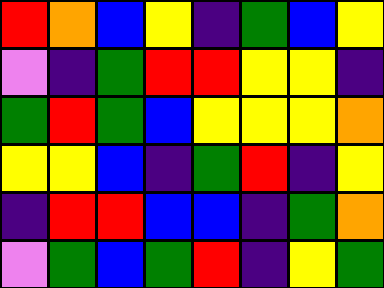[["red", "orange", "blue", "yellow", "indigo", "green", "blue", "yellow"], ["violet", "indigo", "green", "red", "red", "yellow", "yellow", "indigo"], ["green", "red", "green", "blue", "yellow", "yellow", "yellow", "orange"], ["yellow", "yellow", "blue", "indigo", "green", "red", "indigo", "yellow"], ["indigo", "red", "red", "blue", "blue", "indigo", "green", "orange"], ["violet", "green", "blue", "green", "red", "indigo", "yellow", "green"]]